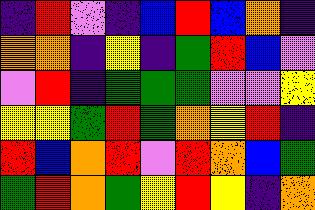[["indigo", "red", "violet", "indigo", "blue", "red", "blue", "orange", "indigo"], ["orange", "orange", "indigo", "yellow", "indigo", "green", "red", "blue", "violet"], ["violet", "red", "indigo", "green", "green", "green", "violet", "violet", "yellow"], ["yellow", "yellow", "green", "red", "green", "orange", "yellow", "red", "indigo"], ["red", "blue", "orange", "red", "violet", "red", "orange", "blue", "green"], ["green", "red", "orange", "green", "yellow", "red", "yellow", "indigo", "orange"]]